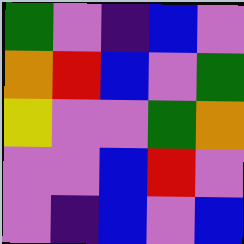[["green", "violet", "indigo", "blue", "violet"], ["orange", "red", "blue", "violet", "green"], ["yellow", "violet", "violet", "green", "orange"], ["violet", "violet", "blue", "red", "violet"], ["violet", "indigo", "blue", "violet", "blue"]]